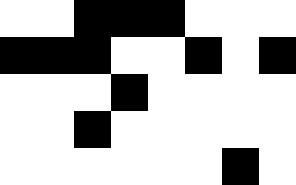[["white", "white", "black", "black", "black", "white", "white", "white"], ["black", "black", "black", "white", "white", "black", "white", "black"], ["white", "white", "white", "black", "white", "white", "white", "white"], ["white", "white", "black", "white", "white", "white", "white", "white"], ["white", "white", "white", "white", "white", "white", "black", "white"]]